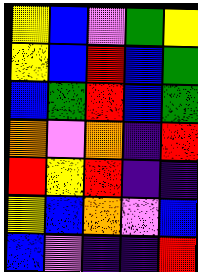[["yellow", "blue", "violet", "green", "yellow"], ["yellow", "blue", "red", "blue", "green"], ["blue", "green", "red", "blue", "green"], ["orange", "violet", "orange", "indigo", "red"], ["red", "yellow", "red", "indigo", "indigo"], ["yellow", "blue", "orange", "violet", "blue"], ["blue", "violet", "indigo", "indigo", "red"]]